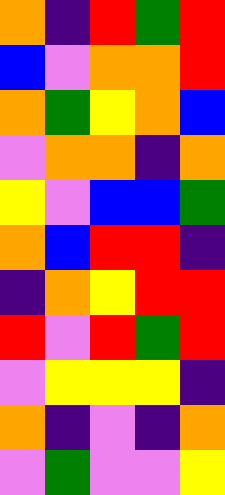[["orange", "indigo", "red", "green", "red"], ["blue", "violet", "orange", "orange", "red"], ["orange", "green", "yellow", "orange", "blue"], ["violet", "orange", "orange", "indigo", "orange"], ["yellow", "violet", "blue", "blue", "green"], ["orange", "blue", "red", "red", "indigo"], ["indigo", "orange", "yellow", "red", "red"], ["red", "violet", "red", "green", "red"], ["violet", "yellow", "yellow", "yellow", "indigo"], ["orange", "indigo", "violet", "indigo", "orange"], ["violet", "green", "violet", "violet", "yellow"]]